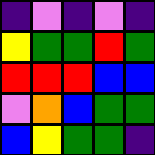[["indigo", "violet", "indigo", "violet", "indigo"], ["yellow", "green", "green", "red", "green"], ["red", "red", "red", "blue", "blue"], ["violet", "orange", "blue", "green", "green"], ["blue", "yellow", "green", "green", "indigo"]]